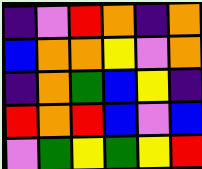[["indigo", "violet", "red", "orange", "indigo", "orange"], ["blue", "orange", "orange", "yellow", "violet", "orange"], ["indigo", "orange", "green", "blue", "yellow", "indigo"], ["red", "orange", "red", "blue", "violet", "blue"], ["violet", "green", "yellow", "green", "yellow", "red"]]